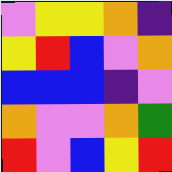[["violet", "yellow", "yellow", "orange", "indigo"], ["yellow", "red", "blue", "violet", "orange"], ["blue", "blue", "blue", "indigo", "violet"], ["orange", "violet", "violet", "orange", "green"], ["red", "violet", "blue", "yellow", "red"]]